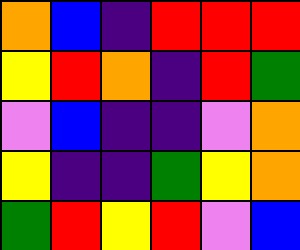[["orange", "blue", "indigo", "red", "red", "red"], ["yellow", "red", "orange", "indigo", "red", "green"], ["violet", "blue", "indigo", "indigo", "violet", "orange"], ["yellow", "indigo", "indigo", "green", "yellow", "orange"], ["green", "red", "yellow", "red", "violet", "blue"]]